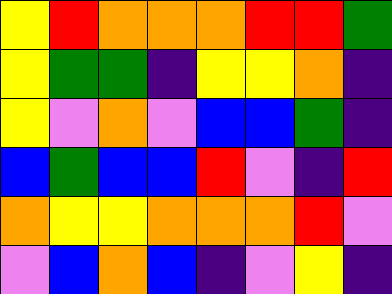[["yellow", "red", "orange", "orange", "orange", "red", "red", "green"], ["yellow", "green", "green", "indigo", "yellow", "yellow", "orange", "indigo"], ["yellow", "violet", "orange", "violet", "blue", "blue", "green", "indigo"], ["blue", "green", "blue", "blue", "red", "violet", "indigo", "red"], ["orange", "yellow", "yellow", "orange", "orange", "orange", "red", "violet"], ["violet", "blue", "orange", "blue", "indigo", "violet", "yellow", "indigo"]]